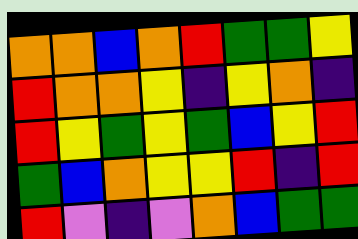[["orange", "orange", "blue", "orange", "red", "green", "green", "yellow"], ["red", "orange", "orange", "yellow", "indigo", "yellow", "orange", "indigo"], ["red", "yellow", "green", "yellow", "green", "blue", "yellow", "red"], ["green", "blue", "orange", "yellow", "yellow", "red", "indigo", "red"], ["red", "violet", "indigo", "violet", "orange", "blue", "green", "green"]]